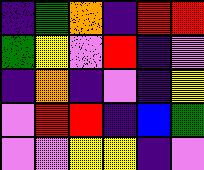[["indigo", "green", "orange", "indigo", "red", "red"], ["green", "yellow", "violet", "red", "indigo", "violet"], ["indigo", "orange", "indigo", "violet", "indigo", "yellow"], ["violet", "red", "red", "indigo", "blue", "green"], ["violet", "violet", "yellow", "yellow", "indigo", "violet"]]